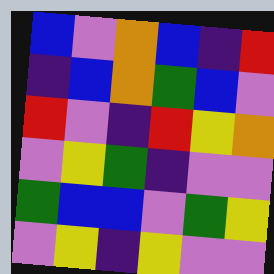[["blue", "violet", "orange", "blue", "indigo", "red"], ["indigo", "blue", "orange", "green", "blue", "violet"], ["red", "violet", "indigo", "red", "yellow", "orange"], ["violet", "yellow", "green", "indigo", "violet", "violet"], ["green", "blue", "blue", "violet", "green", "yellow"], ["violet", "yellow", "indigo", "yellow", "violet", "violet"]]